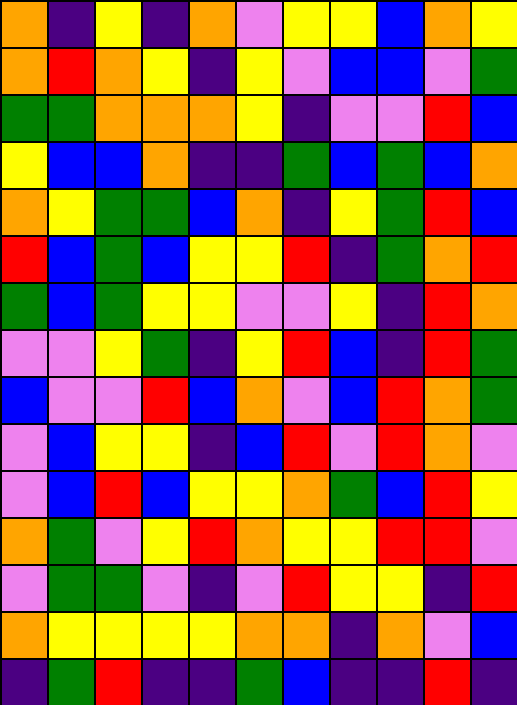[["orange", "indigo", "yellow", "indigo", "orange", "violet", "yellow", "yellow", "blue", "orange", "yellow"], ["orange", "red", "orange", "yellow", "indigo", "yellow", "violet", "blue", "blue", "violet", "green"], ["green", "green", "orange", "orange", "orange", "yellow", "indigo", "violet", "violet", "red", "blue"], ["yellow", "blue", "blue", "orange", "indigo", "indigo", "green", "blue", "green", "blue", "orange"], ["orange", "yellow", "green", "green", "blue", "orange", "indigo", "yellow", "green", "red", "blue"], ["red", "blue", "green", "blue", "yellow", "yellow", "red", "indigo", "green", "orange", "red"], ["green", "blue", "green", "yellow", "yellow", "violet", "violet", "yellow", "indigo", "red", "orange"], ["violet", "violet", "yellow", "green", "indigo", "yellow", "red", "blue", "indigo", "red", "green"], ["blue", "violet", "violet", "red", "blue", "orange", "violet", "blue", "red", "orange", "green"], ["violet", "blue", "yellow", "yellow", "indigo", "blue", "red", "violet", "red", "orange", "violet"], ["violet", "blue", "red", "blue", "yellow", "yellow", "orange", "green", "blue", "red", "yellow"], ["orange", "green", "violet", "yellow", "red", "orange", "yellow", "yellow", "red", "red", "violet"], ["violet", "green", "green", "violet", "indigo", "violet", "red", "yellow", "yellow", "indigo", "red"], ["orange", "yellow", "yellow", "yellow", "yellow", "orange", "orange", "indigo", "orange", "violet", "blue"], ["indigo", "green", "red", "indigo", "indigo", "green", "blue", "indigo", "indigo", "red", "indigo"]]